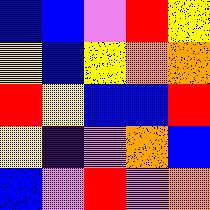[["blue", "blue", "violet", "red", "yellow"], ["yellow", "blue", "yellow", "orange", "orange"], ["red", "yellow", "blue", "blue", "red"], ["yellow", "indigo", "violet", "orange", "blue"], ["blue", "violet", "red", "violet", "orange"]]